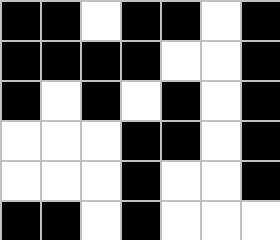[["black", "black", "white", "black", "black", "white", "black"], ["black", "black", "black", "black", "white", "white", "black"], ["black", "white", "black", "white", "black", "white", "black"], ["white", "white", "white", "black", "black", "white", "black"], ["white", "white", "white", "black", "white", "white", "black"], ["black", "black", "white", "black", "white", "white", "white"]]